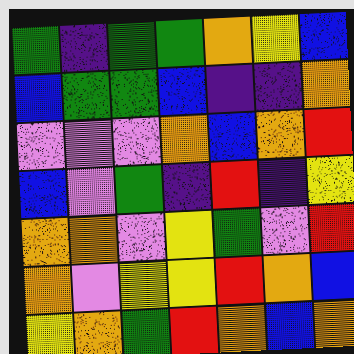[["green", "indigo", "green", "green", "orange", "yellow", "blue"], ["blue", "green", "green", "blue", "indigo", "indigo", "orange"], ["violet", "violet", "violet", "orange", "blue", "orange", "red"], ["blue", "violet", "green", "indigo", "red", "indigo", "yellow"], ["orange", "orange", "violet", "yellow", "green", "violet", "red"], ["orange", "violet", "yellow", "yellow", "red", "orange", "blue"], ["yellow", "orange", "green", "red", "orange", "blue", "orange"]]